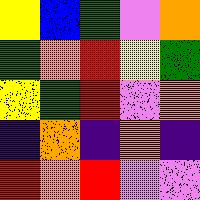[["yellow", "blue", "green", "violet", "orange"], ["green", "orange", "red", "yellow", "green"], ["yellow", "green", "red", "violet", "orange"], ["indigo", "orange", "indigo", "orange", "indigo"], ["red", "orange", "red", "violet", "violet"]]